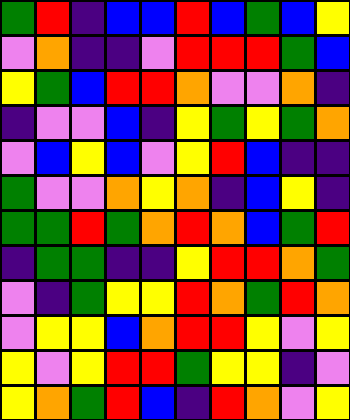[["green", "red", "indigo", "blue", "blue", "red", "blue", "green", "blue", "yellow"], ["violet", "orange", "indigo", "indigo", "violet", "red", "red", "red", "green", "blue"], ["yellow", "green", "blue", "red", "red", "orange", "violet", "violet", "orange", "indigo"], ["indigo", "violet", "violet", "blue", "indigo", "yellow", "green", "yellow", "green", "orange"], ["violet", "blue", "yellow", "blue", "violet", "yellow", "red", "blue", "indigo", "indigo"], ["green", "violet", "violet", "orange", "yellow", "orange", "indigo", "blue", "yellow", "indigo"], ["green", "green", "red", "green", "orange", "red", "orange", "blue", "green", "red"], ["indigo", "green", "green", "indigo", "indigo", "yellow", "red", "red", "orange", "green"], ["violet", "indigo", "green", "yellow", "yellow", "red", "orange", "green", "red", "orange"], ["violet", "yellow", "yellow", "blue", "orange", "red", "red", "yellow", "violet", "yellow"], ["yellow", "violet", "yellow", "red", "red", "green", "yellow", "yellow", "indigo", "violet"], ["yellow", "orange", "green", "red", "blue", "indigo", "red", "orange", "violet", "yellow"]]